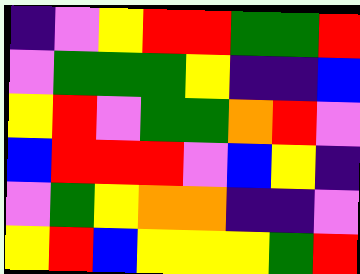[["indigo", "violet", "yellow", "red", "red", "green", "green", "red"], ["violet", "green", "green", "green", "yellow", "indigo", "indigo", "blue"], ["yellow", "red", "violet", "green", "green", "orange", "red", "violet"], ["blue", "red", "red", "red", "violet", "blue", "yellow", "indigo"], ["violet", "green", "yellow", "orange", "orange", "indigo", "indigo", "violet"], ["yellow", "red", "blue", "yellow", "yellow", "yellow", "green", "red"]]